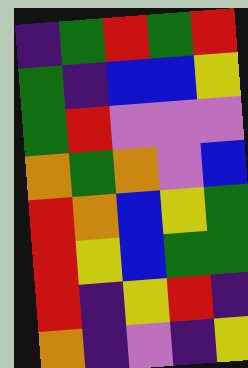[["indigo", "green", "red", "green", "red"], ["green", "indigo", "blue", "blue", "yellow"], ["green", "red", "violet", "violet", "violet"], ["orange", "green", "orange", "violet", "blue"], ["red", "orange", "blue", "yellow", "green"], ["red", "yellow", "blue", "green", "green"], ["red", "indigo", "yellow", "red", "indigo"], ["orange", "indigo", "violet", "indigo", "yellow"]]